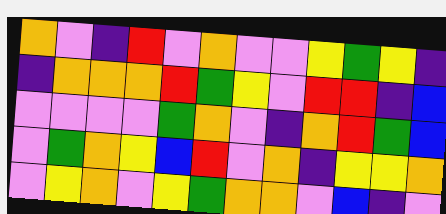[["orange", "violet", "indigo", "red", "violet", "orange", "violet", "violet", "yellow", "green", "yellow", "indigo"], ["indigo", "orange", "orange", "orange", "red", "green", "yellow", "violet", "red", "red", "indigo", "blue"], ["violet", "violet", "violet", "violet", "green", "orange", "violet", "indigo", "orange", "red", "green", "blue"], ["violet", "green", "orange", "yellow", "blue", "red", "violet", "orange", "indigo", "yellow", "yellow", "orange"], ["violet", "yellow", "orange", "violet", "yellow", "green", "orange", "orange", "violet", "blue", "indigo", "violet"]]